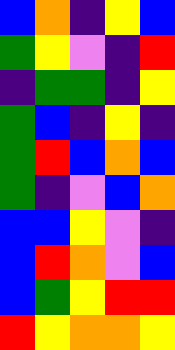[["blue", "orange", "indigo", "yellow", "blue"], ["green", "yellow", "violet", "indigo", "red"], ["indigo", "green", "green", "indigo", "yellow"], ["green", "blue", "indigo", "yellow", "indigo"], ["green", "red", "blue", "orange", "blue"], ["green", "indigo", "violet", "blue", "orange"], ["blue", "blue", "yellow", "violet", "indigo"], ["blue", "red", "orange", "violet", "blue"], ["blue", "green", "yellow", "red", "red"], ["red", "yellow", "orange", "orange", "yellow"]]